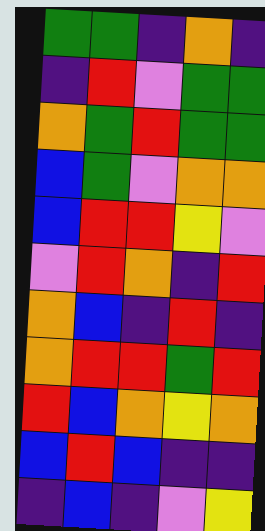[["green", "green", "indigo", "orange", "indigo"], ["indigo", "red", "violet", "green", "green"], ["orange", "green", "red", "green", "green"], ["blue", "green", "violet", "orange", "orange"], ["blue", "red", "red", "yellow", "violet"], ["violet", "red", "orange", "indigo", "red"], ["orange", "blue", "indigo", "red", "indigo"], ["orange", "red", "red", "green", "red"], ["red", "blue", "orange", "yellow", "orange"], ["blue", "red", "blue", "indigo", "indigo"], ["indigo", "blue", "indigo", "violet", "yellow"]]